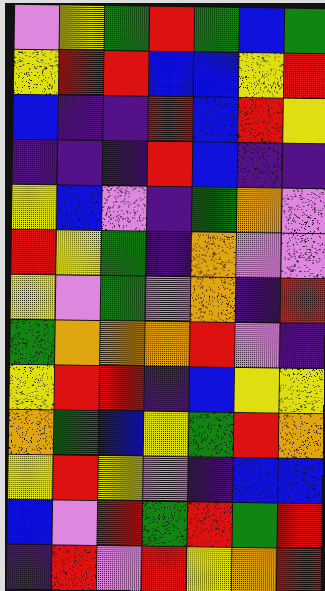[["violet", "yellow", "green", "red", "green", "blue", "green"], ["yellow", "red", "red", "blue", "blue", "yellow", "red"], ["blue", "indigo", "indigo", "red", "blue", "red", "yellow"], ["indigo", "indigo", "indigo", "red", "blue", "indigo", "indigo"], ["yellow", "blue", "violet", "indigo", "green", "orange", "violet"], ["red", "yellow", "green", "indigo", "orange", "violet", "violet"], ["yellow", "violet", "green", "violet", "orange", "indigo", "red"], ["green", "orange", "orange", "orange", "red", "violet", "indigo"], ["yellow", "red", "red", "indigo", "blue", "yellow", "yellow"], ["orange", "green", "blue", "yellow", "green", "red", "orange"], ["yellow", "red", "yellow", "violet", "indigo", "blue", "blue"], ["blue", "violet", "red", "green", "red", "green", "red"], ["indigo", "red", "violet", "red", "yellow", "orange", "red"]]